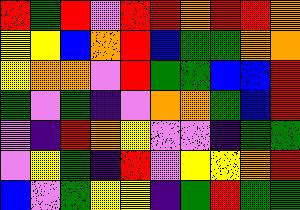[["red", "green", "red", "violet", "red", "red", "orange", "red", "red", "orange"], ["yellow", "yellow", "blue", "orange", "red", "blue", "green", "green", "orange", "orange"], ["yellow", "orange", "orange", "violet", "red", "green", "green", "blue", "blue", "red"], ["green", "violet", "green", "indigo", "violet", "orange", "orange", "green", "blue", "red"], ["violet", "indigo", "red", "orange", "yellow", "violet", "violet", "indigo", "green", "green"], ["violet", "yellow", "green", "indigo", "red", "violet", "yellow", "yellow", "orange", "red"], ["blue", "violet", "green", "yellow", "yellow", "indigo", "green", "red", "green", "green"]]